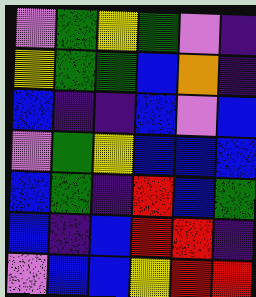[["violet", "green", "yellow", "green", "violet", "indigo"], ["yellow", "green", "green", "blue", "orange", "indigo"], ["blue", "indigo", "indigo", "blue", "violet", "blue"], ["violet", "green", "yellow", "blue", "blue", "blue"], ["blue", "green", "indigo", "red", "blue", "green"], ["blue", "indigo", "blue", "red", "red", "indigo"], ["violet", "blue", "blue", "yellow", "red", "red"]]